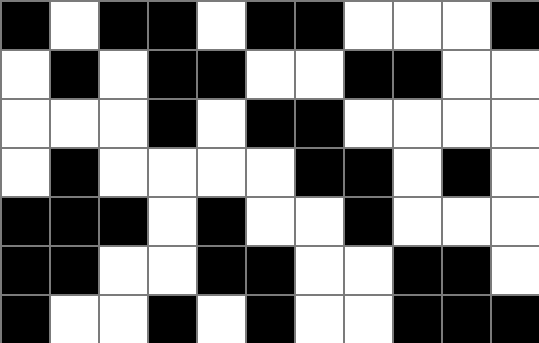[["black", "white", "black", "black", "white", "black", "black", "white", "white", "white", "black"], ["white", "black", "white", "black", "black", "white", "white", "black", "black", "white", "white"], ["white", "white", "white", "black", "white", "black", "black", "white", "white", "white", "white"], ["white", "black", "white", "white", "white", "white", "black", "black", "white", "black", "white"], ["black", "black", "black", "white", "black", "white", "white", "black", "white", "white", "white"], ["black", "black", "white", "white", "black", "black", "white", "white", "black", "black", "white"], ["black", "white", "white", "black", "white", "black", "white", "white", "black", "black", "black"]]